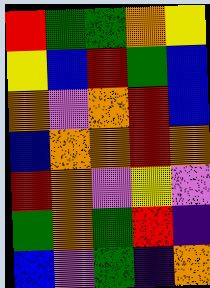[["red", "green", "green", "orange", "yellow"], ["yellow", "blue", "red", "green", "blue"], ["orange", "violet", "orange", "red", "blue"], ["blue", "orange", "orange", "red", "orange"], ["red", "orange", "violet", "yellow", "violet"], ["green", "orange", "green", "red", "indigo"], ["blue", "violet", "green", "indigo", "orange"]]